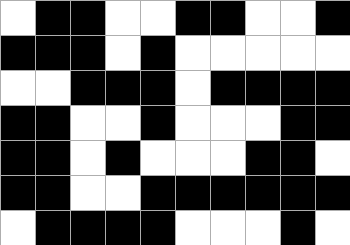[["white", "black", "black", "white", "white", "black", "black", "white", "white", "black"], ["black", "black", "black", "white", "black", "white", "white", "white", "white", "white"], ["white", "white", "black", "black", "black", "white", "black", "black", "black", "black"], ["black", "black", "white", "white", "black", "white", "white", "white", "black", "black"], ["black", "black", "white", "black", "white", "white", "white", "black", "black", "white"], ["black", "black", "white", "white", "black", "black", "black", "black", "black", "black"], ["white", "black", "black", "black", "black", "white", "white", "white", "black", "white"]]